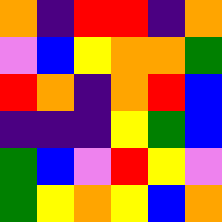[["orange", "indigo", "red", "red", "indigo", "orange"], ["violet", "blue", "yellow", "orange", "orange", "green"], ["red", "orange", "indigo", "orange", "red", "blue"], ["indigo", "indigo", "indigo", "yellow", "green", "blue"], ["green", "blue", "violet", "red", "yellow", "violet"], ["green", "yellow", "orange", "yellow", "blue", "orange"]]